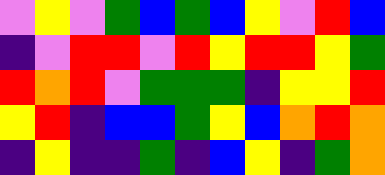[["violet", "yellow", "violet", "green", "blue", "green", "blue", "yellow", "violet", "red", "blue"], ["indigo", "violet", "red", "red", "violet", "red", "yellow", "red", "red", "yellow", "green"], ["red", "orange", "red", "violet", "green", "green", "green", "indigo", "yellow", "yellow", "red"], ["yellow", "red", "indigo", "blue", "blue", "green", "yellow", "blue", "orange", "red", "orange"], ["indigo", "yellow", "indigo", "indigo", "green", "indigo", "blue", "yellow", "indigo", "green", "orange"]]